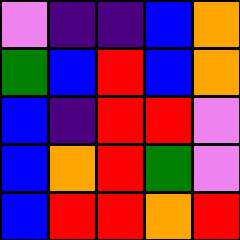[["violet", "indigo", "indigo", "blue", "orange"], ["green", "blue", "red", "blue", "orange"], ["blue", "indigo", "red", "red", "violet"], ["blue", "orange", "red", "green", "violet"], ["blue", "red", "red", "orange", "red"]]